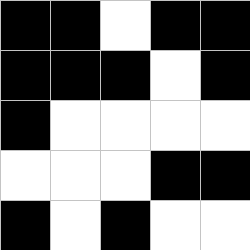[["black", "black", "white", "black", "black"], ["black", "black", "black", "white", "black"], ["black", "white", "white", "white", "white"], ["white", "white", "white", "black", "black"], ["black", "white", "black", "white", "white"]]